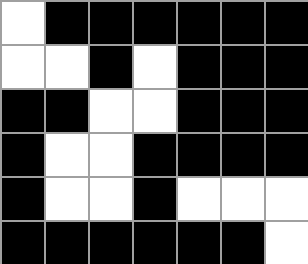[["white", "black", "black", "black", "black", "black", "black"], ["white", "white", "black", "white", "black", "black", "black"], ["black", "black", "white", "white", "black", "black", "black"], ["black", "white", "white", "black", "black", "black", "black"], ["black", "white", "white", "black", "white", "white", "white"], ["black", "black", "black", "black", "black", "black", "white"]]